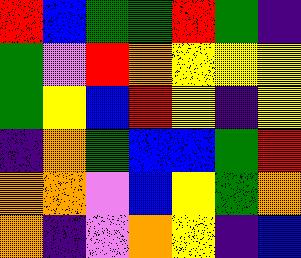[["red", "blue", "green", "green", "red", "green", "indigo"], ["green", "violet", "red", "orange", "yellow", "yellow", "yellow"], ["green", "yellow", "blue", "red", "yellow", "indigo", "yellow"], ["indigo", "orange", "green", "blue", "blue", "green", "red"], ["orange", "orange", "violet", "blue", "yellow", "green", "orange"], ["orange", "indigo", "violet", "orange", "yellow", "indigo", "blue"]]